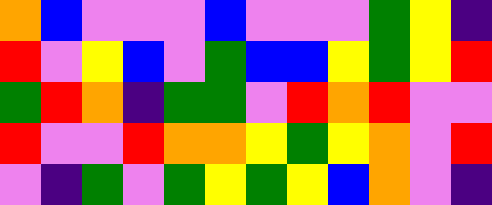[["orange", "blue", "violet", "violet", "violet", "blue", "violet", "violet", "violet", "green", "yellow", "indigo"], ["red", "violet", "yellow", "blue", "violet", "green", "blue", "blue", "yellow", "green", "yellow", "red"], ["green", "red", "orange", "indigo", "green", "green", "violet", "red", "orange", "red", "violet", "violet"], ["red", "violet", "violet", "red", "orange", "orange", "yellow", "green", "yellow", "orange", "violet", "red"], ["violet", "indigo", "green", "violet", "green", "yellow", "green", "yellow", "blue", "orange", "violet", "indigo"]]